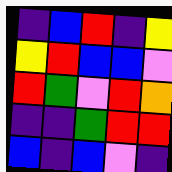[["indigo", "blue", "red", "indigo", "yellow"], ["yellow", "red", "blue", "blue", "violet"], ["red", "green", "violet", "red", "orange"], ["indigo", "indigo", "green", "red", "red"], ["blue", "indigo", "blue", "violet", "indigo"]]